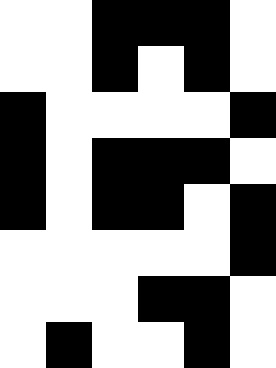[["white", "white", "black", "black", "black", "white"], ["white", "white", "black", "white", "black", "white"], ["black", "white", "white", "white", "white", "black"], ["black", "white", "black", "black", "black", "white"], ["black", "white", "black", "black", "white", "black"], ["white", "white", "white", "white", "white", "black"], ["white", "white", "white", "black", "black", "white"], ["white", "black", "white", "white", "black", "white"]]